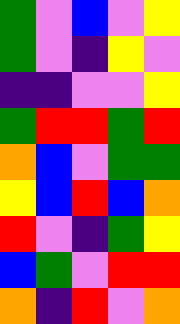[["green", "violet", "blue", "violet", "yellow"], ["green", "violet", "indigo", "yellow", "violet"], ["indigo", "indigo", "violet", "violet", "yellow"], ["green", "red", "red", "green", "red"], ["orange", "blue", "violet", "green", "green"], ["yellow", "blue", "red", "blue", "orange"], ["red", "violet", "indigo", "green", "yellow"], ["blue", "green", "violet", "red", "red"], ["orange", "indigo", "red", "violet", "orange"]]